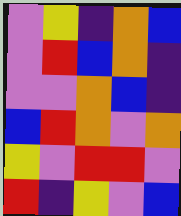[["violet", "yellow", "indigo", "orange", "blue"], ["violet", "red", "blue", "orange", "indigo"], ["violet", "violet", "orange", "blue", "indigo"], ["blue", "red", "orange", "violet", "orange"], ["yellow", "violet", "red", "red", "violet"], ["red", "indigo", "yellow", "violet", "blue"]]